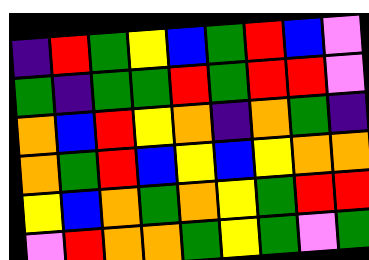[["indigo", "red", "green", "yellow", "blue", "green", "red", "blue", "violet"], ["green", "indigo", "green", "green", "red", "green", "red", "red", "violet"], ["orange", "blue", "red", "yellow", "orange", "indigo", "orange", "green", "indigo"], ["orange", "green", "red", "blue", "yellow", "blue", "yellow", "orange", "orange"], ["yellow", "blue", "orange", "green", "orange", "yellow", "green", "red", "red"], ["violet", "red", "orange", "orange", "green", "yellow", "green", "violet", "green"]]